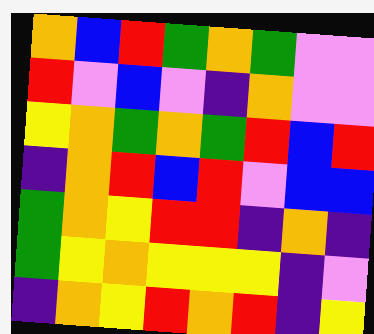[["orange", "blue", "red", "green", "orange", "green", "violet", "violet"], ["red", "violet", "blue", "violet", "indigo", "orange", "violet", "violet"], ["yellow", "orange", "green", "orange", "green", "red", "blue", "red"], ["indigo", "orange", "red", "blue", "red", "violet", "blue", "blue"], ["green", "orange", "yellow", "red", "red", "indigo", "orange", "indigo"], ["green", "yellow", "orange", "yellow", "yellow", "yellow", "indigo", "violet"], ["indigo", "orange", "yellow", "red", "orange", "red", "indigo", "yellow"]]